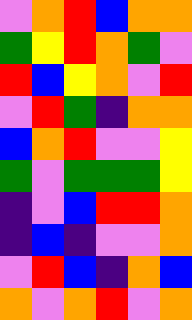[["violet", "orange", "red", "blue", "orange", "orange"], ["green", "yellow", "red", "orange", "green", "violet"], ["red", "blue", "yellow", "orange", "violet", "red"], ["violet", "red", "green", "indigo", "orange", "orange"], ["blue", "orange", "red", "violet", "violet", "yellow"], ["green", "violet", "green", "green", "green", "yellow"], ["indigo", "violet", "blue", "red", "red", "orange"], ["indigo", "blue", "indigo", "violet", "violet", "orange"], ["violet", "red", "blue", "indigo", "orange", "blue"], ["orange", "violet", "orange", "red", "violet", "orange"]]